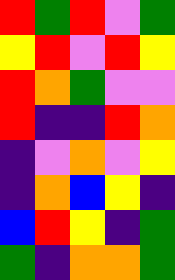[["red", "green", "red", "violet", "green"], ["yellow", "red", "violet", "red", "yellow"], ["red", "orange", "green", "violet", "violet"], ["red", "indigo", "indigo", "red", "orange"], ["indigo", "violet", "orange", "violet", "yellow"], ["indigo", "orange", "blue", "yellow", "indigo"], ["blue", "red", "yellow", "indigo", "green"], ["green", "indigo", "orange", "orange", "green"]]